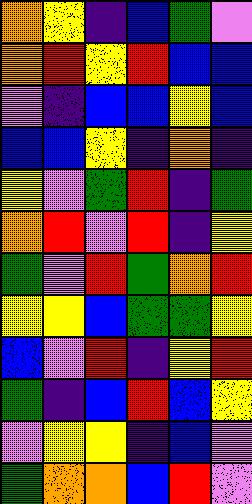[["orange", "yellow", "indigo", "blue", "green", "violet"], ["orange", "red", "yellow", "red", "blue", "blue"], ["violet", "indigo", "blue", "blue", "yellow", "blue"], ["blue", "blue", "yellow", "indigo", "orange", "indigo"], ["yellow", "violet", "green", "red", "indigo", "green"], ["orange", "red", "violet", "red", "indigo", "yellow"], ["green", "violet", "red", "green", "orange", "red"], ["yellow", "yellow", "blue", "green", "green", "yellow"], ["blue", "violet", "red", "indigo", "yellow", "red"], ["green", "indigo", "blue", "red", "blue", "yellow"], ["violet", "yellow", "yellow", "indigo", "blue", "violet"], ["green", "orange", "orange", "blue", "red", "violet"]]